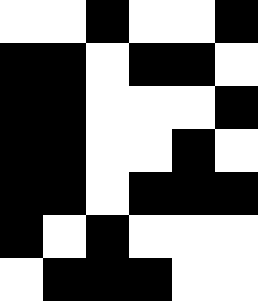[["white", "white", "black", "white", "white", "black"], ["black", "black", "white", "black", "black", "white"], ["black", "black", "white", "white", "white", "black"], ["black", "black", "white", "white", "black", "white"], ["black", "black", "white", "black", "black", "black"], ["black", "white", "black", "white", "white", "white"], ["white", "black", "black", "black", "white", "white"]]